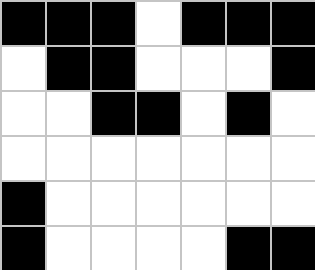[["black", "black", "black", "white", "black", "black", "black"], ["white", "black", "black", "white", "white", "white", "black"], ["white", "white", "black", "black", "white", "black", "white"], ["white", "white", "white", "white", "white", "white", "white"], ["black", "white", "white", "white", "white", "white", "white"], ["black", "white", "white", "white", "white", "black", "black"]]